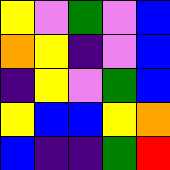[["yellow", "violet", "green", "violet", "blue"], ["orange", "yellow", "indigo", "violet", "blue"], ["indigo", "yellow", "violet", "green", "blue"], ["yellow", "blue", "blue", "yellow", "orange"], ["blue", "indigo", "indigo", "green", "red"]]